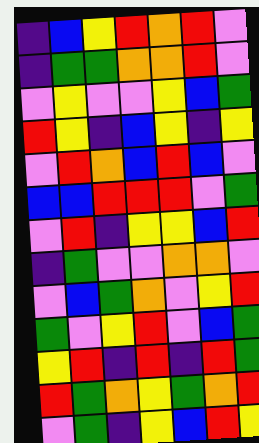[["indigo", "blue", "yellow", "red", "orange", "red", "violet"], ["indigo", "green", "green", "orange", "orange", "red", "violet"], ["violet", "yellow", "violet", "violet", "yellow", "blue", "green"], ["red", "yellow", "indigo", "blue", "yellow", "indigo", "yellow"], ["violet", "red", "orange", "blue", "red", "blue", "violet"], ["blue", "blue", "red", "red", "red", "violet", "green"], ["violet", "red", "indigo", "yellow", "yellow", "blue", "red"], ["indigo", "green", "violet", "violet", "orange", "orange", "violet"], ["violet", "blue", "green", "orange", "violet", "yellow", "red"], ["green", "violet", "yellow", "red", "violet", "blue", "green"], ["yellow", "red", "indigo", "red", "indigo", "red", "green"], ["red", "green", "orange", "yellow", "green", "orange", "red"], ["violet", "green", "indigo", "yellow", "blue", "red", "yellow"]]